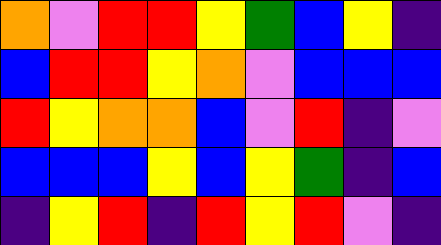[["orange", "violet", "red", "red", "yellow", "green", "blue", "yellow", "indigo"], ["blue", "red", "red", "yellow", "orange", "violet", "blue", "blue", "blue"], ["red", "yellow", "orange", "orange", "blue", "violet", "red", "indigo", "violet"], ["blue", "blue", "blue", "yellow", "blue", "yellow", "green", "indigo", "blue"], ["indigo", "yellow", "red", "indigo", "red", "yellow", "red", "violet", "indigo"]]